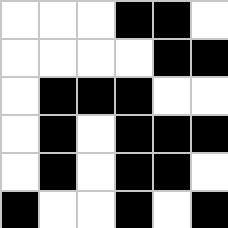[["white", "white", "white", "black", "black", "white"], ["white", "white", "white", "white", "black", "black"], ["white", "black", "black", "black", "white", "white"], ["white", "black", "white", "black", "black", "black"], ["white", "black", "white", "black", "black", "white"], ["black", "white", "white", "black", "white", "black"]]